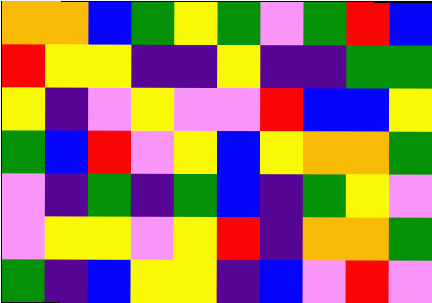[["orange", "orange", "blue", "green", "yellow", "green", "violet", "green", "red", "blue"], ["red", "yellow", "yellow", "indigo", "indigo", "yellow", "indigo", "indigo", "green", "green"], ["yellow", "indigo", "violet", "yellow", "violet", "violet", "red", "blue", "blue", "yellow"], ["green", "blue", "red", "violet", "yellow", "blue", "yellow", "orange", "orange", "green"], ["violet", "indigo", "green", "indigo", "green", "blue", "indigo", "green", "yellow", "violet"], ["violet", "yellow", "yellow", "violet", "yellow", "red", "indigo", "orange", "orange", "green"], ["green", "indigo", "blue", "yellow", "yellow", "indigo", "blue", "violet", "red", "violet"]]